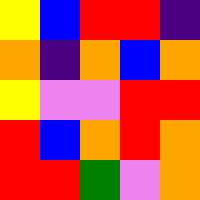[["yellow", "blue", "red", "red", "indigo"], ["orange", "indigo", "orange", "blue", "orange"], ["yellow", "violet", "violet", "red", "red"], ["red", "blue", "orange", "red", "orange"], ["red", "red", "green", "violet", "orange"]]